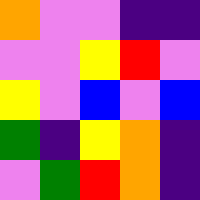[["orange", "violet", "violet", "indigo", "indigo"], ["violet", "violet", "yellow", "red", "violet"], ["yellow", "violet", "blue", "violet", "blue"], ["green", "indigo", "yellow", "orange", "indigo"], ["violet", "green", "red", "orange", "indigo"]]